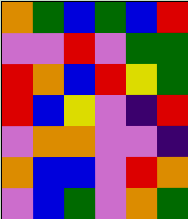[["orange", "green", "blue", "green", "blue", "red"], ["violet", "violet", "red", "violet", "green", "green"], ["red", "orange", "blue", "red", "yellow", "green"], ["red", "blue", "yellow", "violet", "indigo", "red"], ["violet", "orange", "orange", "violet", "violet", "indigo"], ["orange", "blue", "blue", "violet", "red", "orange"], ["violet", "blue", "green", "violet", "orange", "green"]]